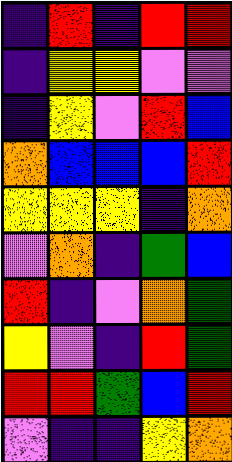[["indigo", "red", "indigo", "red", "red"], ["indigo", "yellow", "yellow", "violet", "violet"], ["indigo", "yellow", "violet", "red", "blue"], ["orange", "blue", "blue", "blue", "red"], ["yellow", "yellow", "yellow", "indigo", "orange"], ["violet", "orange", "indigo", "green", "blue"], ["red", "indigo", "violet", "orange", "green"], ["yellow", "violet", "indigo", "red", "green"], ["red", "red", "green", "blue", "red"], ["violet", "indigo", "indigo", "yellow", "orange"]]